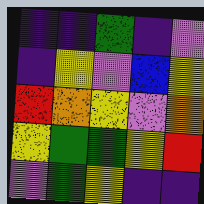[["indigo", "indigo", "green", "indigo", "violet"], ["indigo", "yellow", "violet", "blue", "yellow"], ["red", "orange", "yellow", "violet", "orange"], ["yellow", "green", "green", "yellow", "red"], ["violet", "green", "yellow", "indigo", "indigo"]]